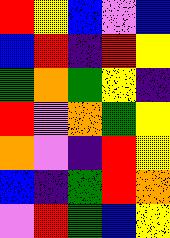[["red", "yellow", "blue", "violet", "blue"], ["blue", "red", "indigo", "red", "yellow"], ["green", "orange", "green", "yellow", "indigo"], ["red", "violet", "orange", "green", "yellow"], ["orange", "violet", "indigo", "red", "yellow"], ["blue", "indigo", "green", "red", "orange"], ["violet", "red", "green", "blue", "yellow"]]